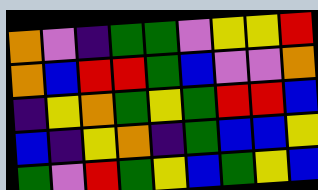[["orange", "violet", "indigo", "green", "green", "violet", "yellow", "yellow", "red"], ["orange", "blue", "red", "red", "green", "blue", "violet", "violet", "orange"], ["indigo", "yellow", "orange", "green", "yellow", "green", "red", "red", "blue"], ["blue", "indigo", "yellow", "orange", "indigo", "green", "blue", "blue", "yellow"], ["green", "violet", "red", "green", "yellow", "blue", "green", "yellow", "blue"]]